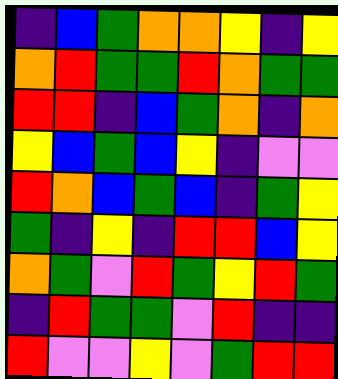[["indigo", "blue", "green", "orange", "orange", "yellow", "indigo", "yellow"], ["orange", "red", "green", "green", "red", "orange", "green", "green"], ["red", "red", "indigo", "blue", "green", "orange", "indigo", "orange"], ["yellow", "blue", "green", "blue", "yellow", "indigo", "violet", "violet"], ["red", "orange", "blue", "green", "blue", "indigo", "green", "yellow"], ["green", "indigo", "yellow", "indigo", "red", "red", "blue", "yellow"], ["orange", "green", "violet", "red", "green", "yellow", "red", "green"], ["indigo", "red", "green", "green", "violet", "red", "indigo", "indigo"], ["red", "violet", "violet", "yellow", "violet", "green", "red", "red"]]